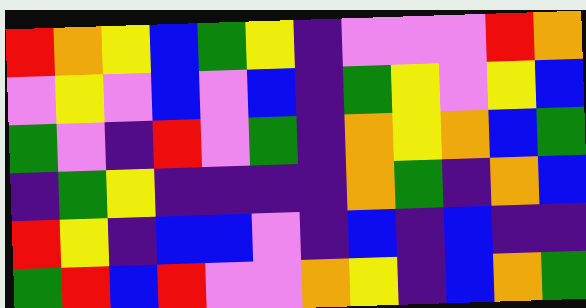[["red", "orange", "yellow", "blue", "green", "yellow", "indigo", "violet", "violet", "violet", "red", "orange"], ["violet", "yellow", "violet", "blue", "violet", "blue", "indigo", "green", "yellow", "violet", "yellow", "blue"], ["green", "violet", "indigo", "red", "violet", "green", "indigo", "orange", "yellow", "orange", "blue", "green"], ["indigo", "green", "yellow", "indigo", "indigo", "indigo", "indigo", "orange", "green", "indigo", "orange", "blue"], ["red", "yellow", "indigo", "blue", "blue", "violet", "indigo", "blue", "indigo", "blue", "indigo", "indigo"], ["green", "red", "blue", "red", "violet", "violet", "orange", "yellow", "indigo", "blue", "orange", "green"]]